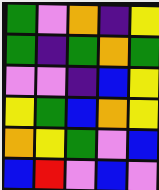[["green", "violet", "orange", "indigo", "yellow"], ["green", "indigo", "green", "orange", "green"], ["violet", "violet", "indigo", "blue", "yellow"], ["yellow", "green", "blue", "orange", "yellow"], ["orange", "yellow", "green", "violet", "blue"], ["blue", "red", "violet", "blue", "violet"]]